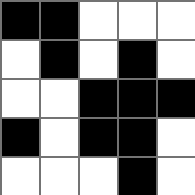[["black", "black", "white", "white", "white"], ["white", "black", "white", "black", "white"], ["white", "white", "black", "black", "black"], ["black", "white", "black", "black", "white"], ["white", "white", "white", "black", "white"]]